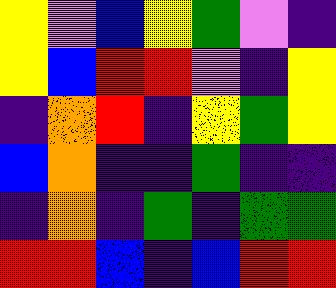[["yellow", "violet", "blue", "yellow", "green", "violet", "indigo"], ["yellow", "blue", "red", "red", "violet", "indigo", "yellow"], ["indigo", "orange", "red", "indigo", "yellow", "green", "yellow"], ["blue", "orange", "indigo", "indigo", "green", "indigo", "indigo"], ["indigo", "orange", "indigo", "green", "indigo", "green", "green"], ["red", "red", "blue", "indigo", "blue", "red", "red"]]